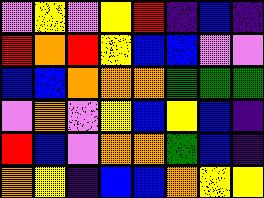[["violet", "yellow", "violet", "yellow", "red", "indigo", "blue", "indigo"], ["red", "orange", "red", "yellow", "blue", "blue", "violet", "violet"], ["blue", "blue", "orange", "orange", "orange", "green", "green", "green"], ["violet", "orange", "violet", "yellow", "blue", "yellow", "blue", "indigo"], ["red", "blue", "violet", "orange", "orange", "green", "blue", "indigo"], ["orange", "yellow", "indigo", "blue", "blue", "orange", "yellow", "yellow"]]